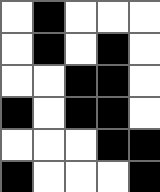[["white", "black", "white", "white", "white"], ["white", "black", "white", "black", "white"], ["white", "white", "black", "black", "white"], ["black", "white", "black", "black", "white"], ["white", "white", "white", "black", "black"], ["black", "white", "white", "white", "black"]]